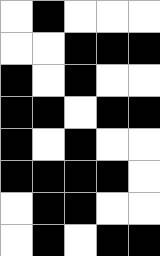[["white", "black", "white", "white", "white"], ["white", "white", "black", "black", "black"], ["black", "white", "black", "white", "white"], ["black", "black", "white", "black", "black"], ["black", "white", "black", "white", "white"], ["black", "black", "black", "black", "white"], ["white", "black", "black", "white", "white"], ["white", "black", "white", "black", "black"]]